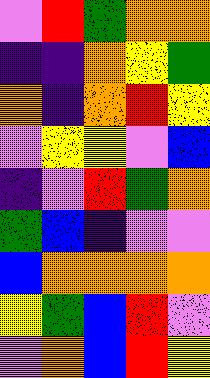[["violet", "red", "green", "orange", "orange"], ["indigo", "indigo", "orange", "yellow", "green"], ["orange", "indigo", "orange", "red", "yellow"], ["violet", "yellow", "yellow", "violet", "blue"], ["indigo", "violet", "red", "green", "orange"], ["green", "blue", "indigo", "violet", "violet"], ["blue", "orange", "orange", "orange", "orange"], ["yellow", "green", "blue", "red", "violet"], ["violet", "orange", "blue", "red", "yellow"]]